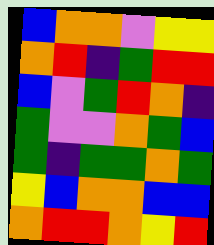[["blue", "orange", "orange", "violet", "yellow", "yellow"], ["orange", "red", "indigo", "green", "red", "red"], ["blue", "violet", "green", "red", "orange", "indigo"], ["green", "violet", "violet", "orange", "green", "blue"], ["green", "indigo", "green", "green", "orange", "green"], ["yellow", "blue", "orange", "orange", "blue", "blue"], ["orange", "red", "red", "orange", "yellow", "red"]]